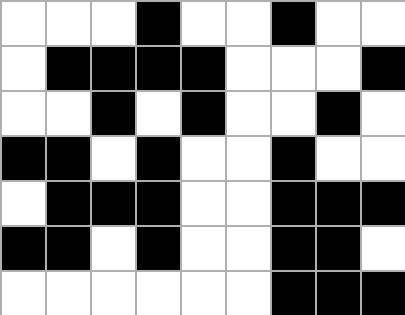[["white", "white", "white", "black", "white", "white", "black", "white", "white"], ["white", "black", "black", "black", "black", "white", "white", "white", "black"], ["white", "white", "black", "white", "black", "white", "white", "black", "white"], ["black", "black", "white", "black", "white", "white", "black", "white", "white"], ["white", "black", "black", "black", "white", "white", "black", "black", "black"], ["black", "black", "white", "black", "white", "white", "black", "black", "white"], ["white", "white", "white", "white", "white", "white", "black", "black", "black"]]